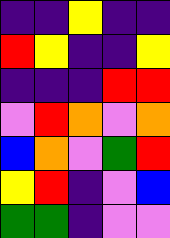[["indigo", "indigo", "yellow", "indigo", "indigo"], ["red", "yellow", "indigo", "indigo", "yellow"], ["indigo", "indigo", "indigo", "red", "red"], ["violet", "red", "orange", "violet", "orange"], ["blue", "orange", "violet", "green", "red"], ["yellow", "red", "indigo", "violet", "blue"], ["green", "green", "indigo", "violet", "violet"]]